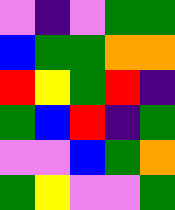[["violet", "indigo", "violet", "green", "green"], ["blue", "green", "green", "orange", "orange"], ["red", "yellow", "green", "red", "indigo"], ["green", "blue", "red", "indigo", "green"], ["violet", "violet", "blue", "green", "orange"], ["green", "yellow", "violet", "violet", "green"]]